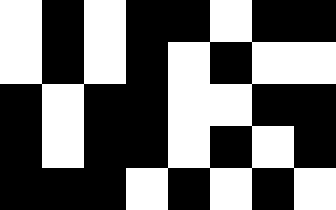[["white", "black", "white", "black", "black", "white", "black", "black"], ["white", "black", "white", "black", "white", "black", "white", "white"], ["black", "white", "black", "black", "white", "white", "black", "black"], ["black", "white", "black", "black", "white", "black", "white", "black"], ["black", "black", "black", "white", "black", "white", "black", "white"]]